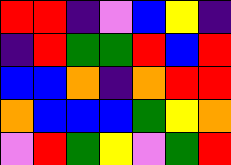[["red", "red", "indigo", "violet", "blue", "yellow", "indigo"], ["indigo", "red", "green", "green", "red", "blue", "red"], ["blue", "blue", "orange", "indigo", "orange", "red", "red"], ["orange", "blue", "blue", "blue", "green", "yellow", "orange"], ["violet", "red", "green", "yellow", "violet", "green", "red"]]